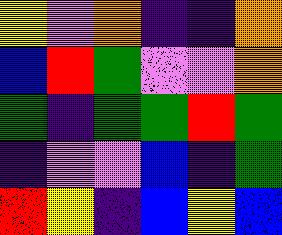[["yellow", "violet", "orange", "indigo", "indigo", "orange"], ["blue", "red", "green", "violet", "violet", "orange"], ["green", "indigo", "green", "green", "red", "green"], ["indigo", "violet", "violet", "blue", "indigo", "green"], ["red", "yellow", "indigo", "blue", "yellow", "blue"]]